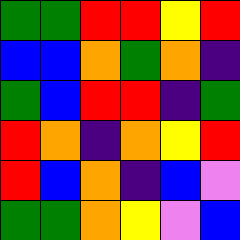[["green", "green", "red", "red", "yellow", "red"], ["blue", "blue", "orange", "green", "orange", "indigo"], ["green", "blue", "red", "red", "indigo", "green"], ["red", "orange", "indigo", "orange", "yellow", "red"], ["red", "blue", "orange", "indigo", "blue", "violet"], ["green", "green", "orange", "yellow", "violet", "blue"]]